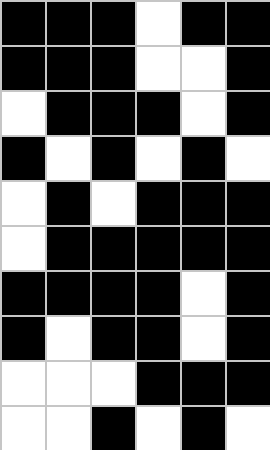[["black", "black", "black", "white", "black", "black"], ["black", "black", "black", "white", "white", "black"], ["white", "black", "black", "black", "white", "black"], ["black", "white", "black", "white", "black", "white"], ["white", "black", "white", "black", "black", "black"], ["white", "black", "black", "black", "black", "black"], ["black", "black", "black", "black", "white", "black"], ["black", "white", "black", "black", "white", "black"], ["white", "white", "white", "black", "black", "black"], ["white", "white", "black", "white", "black", "white"]]